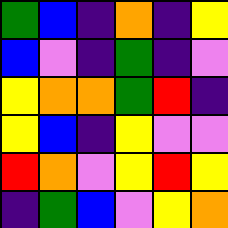[["green", "blue", "indigo", "orange", "indigo", "yellow"], ["blue", "violet", "indigo", "green", "indigo", "violet"], ["yellow", "orange", "orange", "green", "red", "indigo"], ["yellow", "blue", "indigo", "yellow", "violet", "violet"], ["red", "orange", "violet", "yellow", "red", "yellow"], ["indigo", "green", "blue", "violet", "yellow", "orange"]]